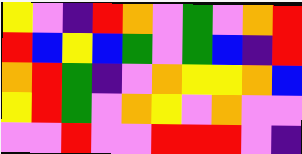[["yellow", "violet", "indigo", "red", "orange", "violet", "green", "violet", "orange", "red"], ["red", "blue", "yellow", "blue", "green", "violet", "green", "blue", "indigo", "red"], ["orange", "red", "green", "indigo", "violet", "orange", "yellow", "yellow", "orange", "blue"], ["yellow", "red", "green", "violet", "orange", "yellow", "violet", "orange", "violet", "violet"], ["violet", "violet", "red", "violet", "violet", "red", "red", "red", "violet", "indigo"]]